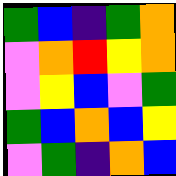[["green", "blue", "indigo", "green", "orange"], ["violet", "orange", "red", "yellow", "orange"], ["violet", "yellow", "blue", "violet", "green"], ["green", "blue", "orange", "blue", "yellow"], ["violet", "green", "indigo", "orange", "blue"]]